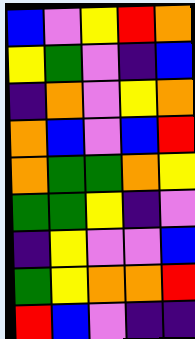[["blue", "violet", "yellow", "red", "orange"], ["yellow", "green", "violet", "indigo", "blue"], ["indigo", "orange", "violet", "yellow", "orange"], ["orange", "blue", "violet", "blue", "red"], ["orange", "green", "green", "orange", "yellow"], ["green", "green", "yellow", "indigo", "violet"], ["indigo", "yellow", "violet", "violet", "blue"], ["green", "yellow", "orange", "orange", "red"], ["red", "blue", "violet", "indigo", "indigo"]]